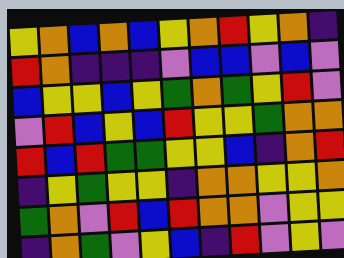[["yellow", "orange", "blue", "orange", "blue", "yellow", "orange", "red", "yellow", "orange", "indigo"], ["red", "orange", "indigo", "indigo", "indigo", "violet", "blue", "blue", "violet", "blue", "violet"], ["blue", "yellow", "yellow", "blue", "yellow", "green", "orange", "green", "yellow", "red", "violet"], ["violet", "red", "blue", "yellow", "blue", "red", "yellow", "yellow", "green", "orange", "orange"], ["red", "blue", "red", "green", "green", "yellow", "yellow", "blue", "indigo", "orange", "red"], ["indigo", "yellow", "green", "yellow", "yellow", "indigo", "orange", "orange", "yellow", "yellow", "orange"], ["green", "orange", "violet", "red", "blue", "red", "orange", "orange", "violet", "yellow", "yellow"], ["indigo", "orange", "green", "violet", "yellow", "blue", "indigo", "red", "violet", "yellow", "violet"]]